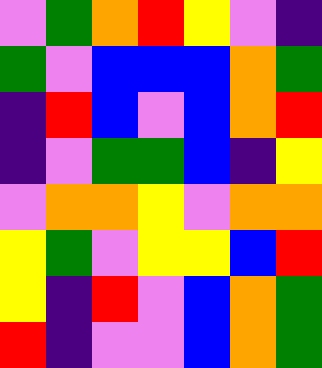[["violet", "green", "orange", "red", "yellow", "violet", "indigo"], ["green", "violet", "blue", "blue", "blue", "orange", "green"], ["indigo", "red", "blue", "violet", "blue", "orange", "red"], ["indigo", "violet", "green", "green", "blue", "indigo", "yellow"], ["violet", "orange", "orange", "yellow", "violet", "orange", "orange"], ["yellow", "green", "violet", "yellow", "yellow", "blue", "red"], ["yellow", "indigo", "red", "violet", "blue", "orange", "green"], ["red", "indigo", "violet", "violet", "blue", "orange", "green"]]